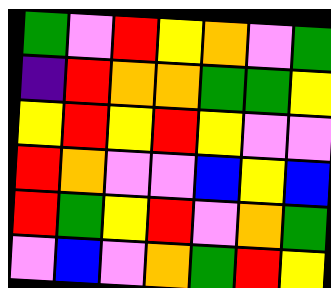[["green", "violet", "red", "yellow", "orange", "violet", "green"], ["indigo", "red", "orange", "orange", "green", "green", "yellow"], ["yellow", "red", "yellow", "red", "yellow", "violet", "violet"], ["red", "orange", "violet", "violet", "blue", "yellow", "blue"], ["red", "green", "yellow", "red", "violet", "orange", "green"], ["violet", "blue", "violet", "orange", "green", "red", "yellow"]]